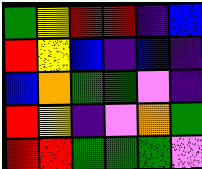[["green", "yellow", "red", "red", "indigo", "blue"], ["red", "yellow", "blue", "indigo", "blue", "indigo"], ["blue", "orange", "green", "green", "violet", "indigo"], ["red", "yellow", "indigo", "violet", "orange", "green"], ["red", "red", "green", "green", "green", "violet"]]